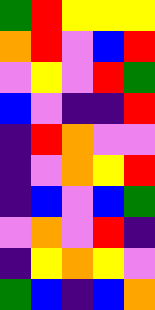[["green", "red", "yellow", "yellow", "yellow"], ["orange", "red", "violet", "blue", "red"], ["violet", "yellow", "violet", "red", "green"], ["blue", "violet", "indigo", "indigo", "red"], ["indigo", "red", "orange", "violet", "violet"], ["indigo", "violet", "orange", "yellow", "red"], ["indigo", "blue", "violet", "blue", "green"], ["violet", "orange", "violet", "red", "indigo"], ["indigo", "yellow", "orange", "yellow", "violet"], ["green", "blue", "indigo", "blue", "orange"]]